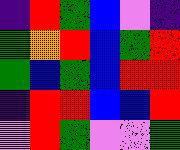[["indigo", "red", "green", "blue", "violet", "indigo"], ["green", "orange", "red", "blue", "green", "red"], ["green", "blue", "green", "blue", "red", "red"], ["indigo", "red", "red", "blue", "blue", "red"], ["violet", "red", "green", "violet", "violet", "green"]]